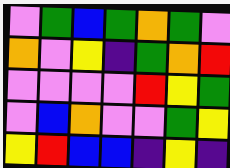[["violet", "green", "blue", "green", "orange", "green", "violet"], ["orange", "violet", "yellow", "indigo", "green", "orange", "red"], ["violet", "violet", "violet", "violet", "red", "yellow", "green"], ["violet", "blue", "orange", "violet", "violet", "green", "yellow"], ["yellow", "red", "blue", "blue", "indigo", "yellow", "indigo"]]